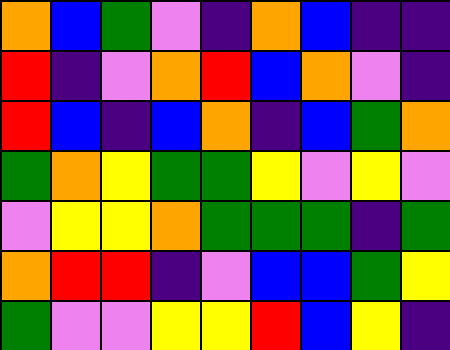[["orange", "blue", "green", "violet", "indigo", "orange", "blue", "indigo", "indigo"], ["red", "indigo", "violet", "orange", "red", "blue", "orange", "violet", "indigo"], ["red", "blue", "indigo", "blue", "orange", "indigo", "blue", "green", "orange"], ["green", "orange", "yellow", "green", "green", "yellow", "violet", "yellow", "violet"], ["violet", "yellow", "yellow", "orange", "green", "green", "green", "indigo", "green"], ["orange", "red", "red", "indigo", "violet", "blue", "blue", "green", "yellow"], ["green", "violet", "violet", "yellow", "yellow", "red", "blue", "yellow", "indigo"]]